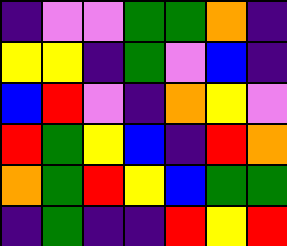[["indigo", "violet", "violet", "green", "green", "orange", "indigo"], ["yellow", "yellow", "indigo", "green", "violet", "blue", "indigo"], ["blue", "red", "violet", "indigo", "orange", "yellow", "violet"], ["red", "green", "yellow", "blue", "indigo", "red", "orange"], ["orange", "green", "red", "yellow", "blue", "green", "green"], ["indigo", "green", "indigo", "indigo", "red", "yellow", "red"]]